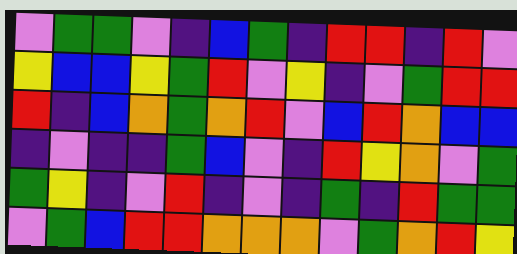[["violet", "green", "green", "violet", "indigo", "blue", "green", "indigo", "red", "red", "indigo", "red", "violet"], ["yellow", "blue", "blue", "yellow", "green", "red", "violet", "yellow", "indigo", "violet", "green", "red", "red"], ["red", "indigo", "blue", "orange", "green", "orange", "red", "violet", "blue", "red", "orange", "blue", "blue"], ["indigo", "violet", "indigo", "indigo", "green", "blue", "violet", "indigo", "red", "yellow", "orange", "violet", "green"], ["green", "yellow", "indigo", "violet", "red", "indigo", "violet", "indigo", "green", "indigo", "red", "green", "green"], ["violet", "green", "blue", "red", "red", "orange", "orange", "orange", "violet", "green", "orange", "red", "yellow"]]